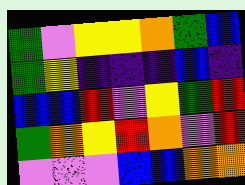[["green", "violet", "yellow", "yellow", "orange", "green", "blue"], ["green", "yellow", "indigo", "indigo", "indigo", "blue", "indigo"], ["blue", "blue", "red", "violet", "yellow", "green", "red"], ["green", "orange", "yellow", "red", "orange", "violet", "red"], ["violet", "violet", "violet", "blue", "blue", "orange", "orange"]]